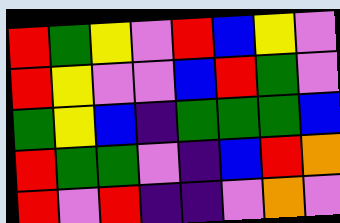[["red", "green", "yellow", "violet", "red", "blue", "yellow", "violet"], ["red", "yellow", "violet", "violet", "blue", "red", "green", "violet"], ["green", "yellow", "blue", "indigo", "green", "green", "green", "blue"], ["red", "green", "green", "violet", "indigo", "blue", "red", "orange"], ["red", "violet", "red", "indigo", "indigo", "violet", "orange", "violet"]]